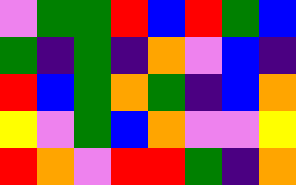[["violet", "green", "green", "red", "blue", "red", "green", "blue"], ["green", "indigo", "green", "indigo", "orange", "violet", "blue", "indigo"], ["red", "blue", "green", "orange", "green", "indigo", "blue", "orange"], ["yellow", "violet", "green", "blue", "orange", "violet", "violet", "yellow"], ["red", "orange", "violet", "red", "red", "green", "indigo", "orange"]]